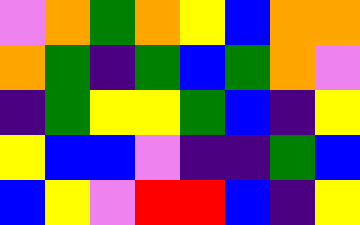[["violet", "orange", "green", "orange", "yellow", "blue", "orange", "orange"], ["orange", "green", "indigo", "green", "blue", "green", "orange", "violet"], ["indigo", "green", "yellow", "yellow", "green", "blue", "indigo", "yellow"], ["yellow", "blue", "blue", "violet", "indigo", "indigo", "green", "blue"], ["blue", "yellow", "violet", "red", "red", "blue", "indigo", "yellow"]]